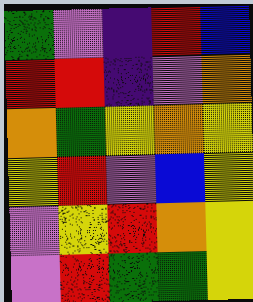[["green", "violet", "indigo", "red", "blue"], ["red", "red", "indigo", "violet", "orange"], ["orange", "green", "yellow", "orange", "yellow"], ["yellow", "red", "violet", "blue", "yellow"], ["violet", "yellow", "red", "orange", "yellow"], ["violet", "red", "green", "green", "yellow"]]